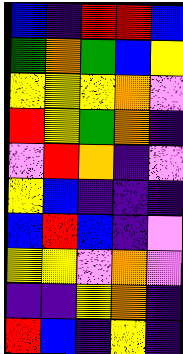[["blue", "indigo", "red", "red", "blue"], ["green", "orange", "green", "blue", "yellow"], ["yellow", "yellow", "yellow", "orange", "violet"], ["red", "yellow", "green", "orange", "indigo"], ["violet", "red", "orange", "indigo", "violet"], ["yellow", "blue", "indigo", "indigo", "indigo"], ["blue", "red", "blue", "indigo", "violet"], ["yellow", "yellow", "violet", "orange", "violet"], ["indigo", "indigo", "yellow", "orange", "indigo"], ["red", "blue", "indigo", "yellow", "indigo"]]